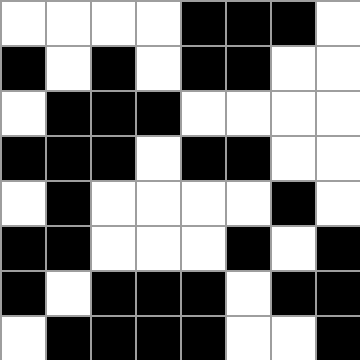[["white", "white", "white", "white", "black", "black", "black", "white"], ["black", "white", "black", "white", "black", "black", "white", "white"], ["white", "black", "black", "black", "white", "white", "white", "white"], ["black", "black", "black", "white", "black", "black", "white", "white"], ["white", "black", "white", "white", "white", "white", "black", "white"], ["black", "black", "white", "white", "white", "black", "white", "black"], ["black", "white", "black", "black", "black", "white", "black", "black"], ["white", "black", "black", "black", "black", "white", "white", "black"]]